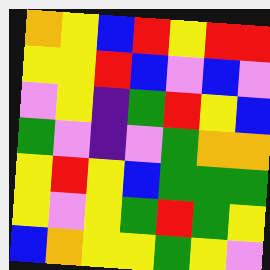[["orange", "yellow", "blue", "red", "yellow", "red", "red"], ["yellow", "yellow", "red", "blue", "violet", "blue", "violet"], ["violet", "yellow", "indigo", "green", "red", "yellow", "blue"], ["green", "violet", "indigo", "violet", "green", "orange", "orange"], ["yellow", "red", "yellow", "blue", "green", "green", "green"], ["yellow", "violet", "yellow", "green", "red", "green", "yellow"], ["blue", "orange", "yellow", "yellow", "green", "yellow", "violet"]]